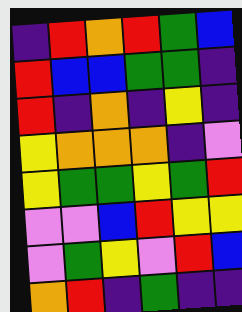[["indigo", "red", "orange", "red", "green", "blue"], ["red", "blue", "blue", "green", "green", "indigo"], ["red", "indigo", "orange", "indigo", "yellow", "indigo"], ["yellow", "orange", "orange", "orange", "indigo", "violet"], ["yellow", "green", "green", "yellow", "green", "red"], ["violet", "violet", "blue", "red", "yellow", "yellow"], ["violet", "green", "yellow", "violet", "red", "blue"], ["orange", "red", "indigo", "green", "indigo", "indigo"]]